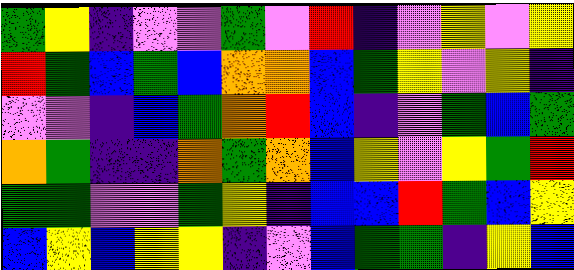[["green", "yellow", "indigo", "violet", "violet", "green", "violet", "red", "indigo", "violet", "yellow", "violet", "yellow"], ["red", "green", "blue", "green", "blue", "orange", "orange", "blue", "green", "yellow", "violet", "yellow", "indigo"], ["violet", "violet", "indigo", "blue", "green", "orange", "red", "blue", "indigo", "violet", "green", "blue", "green"], ["orange", "green", "indigo", "indigo", "orange", "green", "orange", "blue", "yellow", "violet", "yellow", "green", "red"], ["green", "green", "violet", "violet", "green", "yellow", "indigo", "blue", "blue", "red", "green", "blue", "yellow"], ["blue", "yellow", "blue", "yellow", "yellow", "indigo", "violet", "blue", "green", "green", "indigo", "yellow", "blue"]]